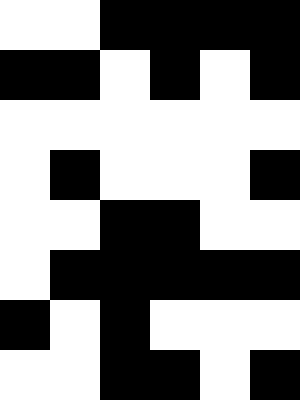[["white", "white", "black", "black", "black", "black"], ["black", "black", "white", "black", "white", "black"], ["white", "white", "white", "white", "white", "white"], ["white", "black", "white", "white", "white", "black"], ["white", "white", "black", "black", "white", "white"], ["white", "black", "black", "black", "black", "black"], ["black", "white", "black", "white", "white", "white"], ["white", "white", "black", "black", "white", "black"]]